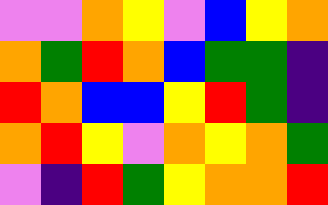[["violet", "violet", "orange", "yellow", "violet", "blue", "yellow", "orange"], ["orange", "green", "red", "orange", "blue", "green", "green", "indigo"], ["red", "orange", "blue", "blue", "yellow", "red", "green", "indigo"], ["orange", "red", "yellow", "violet", "orange", "yellow", "orange", "green"], ["violet", "indigo", "red", "green", "yellow", "orange", "orange", "red"]]